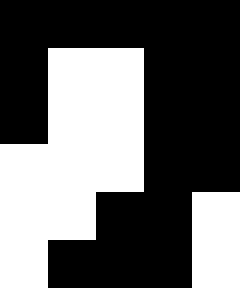[["black", "black", "black", "black", "black"], ["black", "white", "white", "black", "black"], ["black", "white", "white", "black", "black"], ["white", "white", "white", "black", "black"], ["white", "white", "black", "black", "white"], ["white", "black", "black", "black", "white"]]